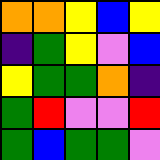[["orange", "orange", "yellow", "blue", "yellow"], ["indigo", "green", "yellow", "violet", "blue"], ["yellow", "green", "green", "orange", "indigo"], ["green", "red", "violet", "violet", "red"], ["green", "blue", "green", "green", "violet"]]